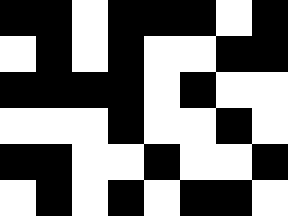[["black", "black", "white", "black", "black", "black", "white", "black"], ["white", "black", "white", "black", "white", "white", "black", "black"], ["black", "black", "black", "black", "white", "black", "white", "white"], ["white", "white", "white", "black", "white", "white", "black", "white"], ["black", "black", "white", "white", "black", "white", "white", "black"], ["white", "black", "white", "black", "white", "black", "black", "white"]]